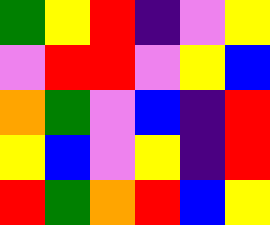[["green", "yellow", "red", "indigo", "violet", "yellow"], ["violet", "red", "red", "violet", "yellow", "blue"], ["orange", "green", "violet", "blue", "indigo", "red"], ["yellow", "blue", "violet", "yellow", "indigo", "red"], ["red", "green", "orange", "red", "blue", "yellow"]]